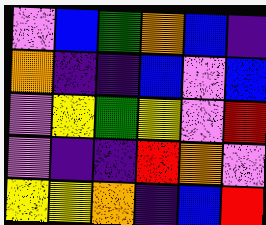[["violet", "blue", "green", "orange", "blue", "indigo"], ["orange", "indigo", "indigo", "blue", "violet", "blue"], ["violet", "yellow", "green", "yellow", "violet", "red"], ["violet", "indigo", "indigo", "red", "orange", "violet"], ["yellow", "yellow", "orange", "indigo", "blue", "red"]]